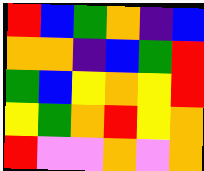[["red", "blue", "green", "orange", "indigo", "blue"], ["orange", "orange", "indigo", "blue", "green", "red"], ["green", "blue", "yellow", "orange", "yellow", "red"], ["yellow", "green", "orange", "red", "yellow", "orange"], ["red", "violet", "violet", "orange", "violet", "orange"]]